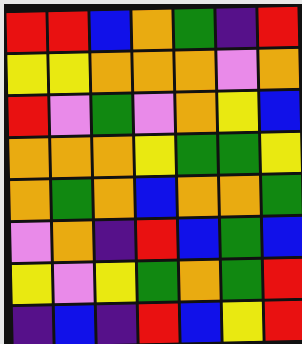[["red", "red", "blue", "orange", "green", "indigo", "red"], ["yellow", "yellow", "orange", "orange", "orange", "violet", "orange"], ["red", "violet", "green", "violet", "orange", "yellow", "blue"], ["orange", "orange", "orange", "yellow", "green", "green", "yellow"], ["orange", "green", "orange", "blue", "orange", "orange", "green"], ["violet", "orange", "indigo", "red", "blue", "green", "blue"], ["yellow", "violet", "yellow", "green", "orange", "green", "red"], ["indigo", "blue", "indigo", "red", "blue", "yellow", "red"]]